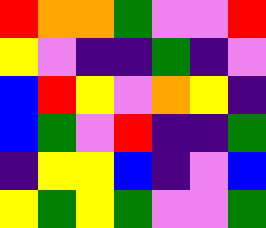[["red", "orange", "orange", "green", "violet", "violet", "red"], ["yellow", "violet", "indigo", "indigo", "green", "indigo", "violet"], ["blue", "red", "yellow", "violet", "orange", "yellow", "indigo"], ["blue", "green", "violet", "red", "indigo", "indigo", "green"], ["indigo", "yellow", "yellow", "blue", "indigo", "violet", "blue"], ["yellow", "green", "yellow", "green", "violet", "violet", "green"]]